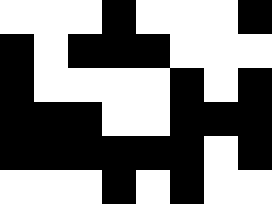[["white", "white", "white", "black", "white", "white", "white", "black"], ["black", "white", "black", "black", "black", "white", "white", "white"], ["black", "white", "white", "white", "white", "black", "white", "black"], ["black", "black", "black", "white", "white", "black", "black", "black"], ["black", "black", "black", "black", "black", "black", "white", "black"], ["white", "white", "white", "black", "white", "black", "white", "white"]]